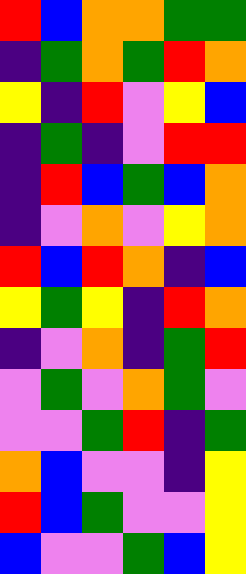[["red", "blue", "orange", "orange", "green", "green"], ["indigo", "green", "orange", "green", "red", "orange"], ["yellow", "indigo", "red", "violet", "yellow", "blue"], ["indigo", "green", "indigo", "violet", "red", "red"], ["indigo", "red", "blue", "green", "blue", "orange"], ["indigo", "violet", "orange", "violet", "yellow", "orange"], ["red", "blue", "red", "orange", "indigo", "blue"], ["yellow", "green", "yellow", "indigo", "red", "orange"], ["indigo", "violet", "orange", "indigo", "green", "red"], ["violet", "green", "violet", "orange", "green", "violet"], ["violet", "violet", "green", "red", "indigo", "green"], ["orange", "blue", "violet", "violet", "indigo", "yellow"], ["red", "blue", "green", "violet", "violet", "yellow"], ["blue", "violet", "violet", "green", "blue", "yellow"]]